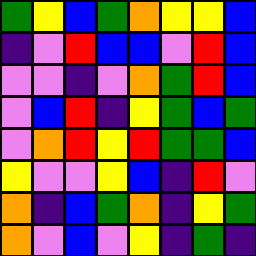[["green", "yellow", "blue", "green", "orange", "yellow", "yellow", "blue"], ["indigo", "violet", "red", "blue", "blue", "violet", "red", "blue"], ["violet", "violet", "indigo", "violet", "orange", "green", "red", "blue"], ["violet", "blue", "red", "indigo", "yellow", "green", "blue", "green"], ["violet", "orange", "red", "yellow", "red", "green", "green", "blue"], ["yellow", "violet", "violet", "yellow", "blue", "indigo", "red", "violet"], ["orange", "indigo", "blue", "green", "orange", "indigo", "yellow", "green"], ["orange", "violet", "blue", "violet", "yellow", "indigo", "green", "indigo"]]